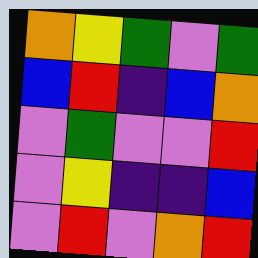[["orange", "yellow", "green", "violet", "green"], ["blue", "red", "indigo", "blue", "orange"], ["violet", "green", "violet", "violet", "red"], ["violet", "yellow", "indigo", "indigo", "blue"], ["violet", "red", "violet", "orange", "red"]]